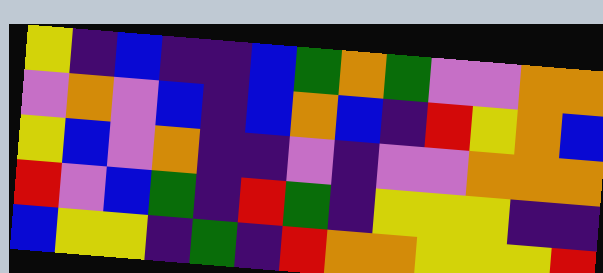[["yellow", "indigo", "blue", "indigo", "indigo", "blue", "green", "orange", "green", "violet", "violet", "orange", "orange"], ["violet", "orange", "violet", "blue", "indigo", "blue", "orange", "blue", "indigo", "red", "yellow", "orange", "blue"], ["yellow", "blue", "violet", "orange", "indigo", "indigo", "violet", "indigo", "violet", "violet", "orange", "orange", "orange"], ["red", "violet", "blue", "green", "indigo", "red", "green", "indigo", "yellow", "yellow", "yellow", "indigo", "indigo"], ["blue", "yellow", "yellow", "indigo", "green", "indigo", "red", "orange", "orange", "yellow", "yellow", "yellow", "red"]]